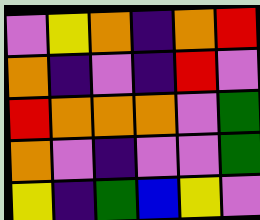[["violet", "yellow", "orange", "indigo", "orange", "red"], ["orange", "indigo", "violet", "indigo", "red", "violet"], ["red", "orange", "orange", "orange", "violet", "green"], ["orange", "violet", "indigo", "violet", "violet", "green"], ["yellow", "indigo", "green", "blue", "yellow", "violet"]]